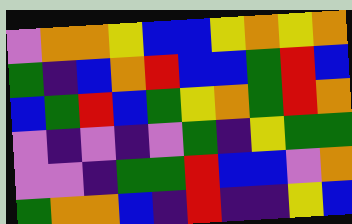[["violet", "orange", "orange", "yellow", "blue", "blue", "yellow", "orange", "yellow", "orange"], ["green", "indigo", "blue", "orange", "red", "blue", "blue", "green", "red", "blue"], ["blue", "green", "red", "blue", "green", "yellow", "orange", "green", "red", "orange"], ["violet", "indigo", "violet", "indigo", "violet", "green", "indigo", "yellow", "green", "green"], ["violet", "violet", "indigo", "green", "green", "red", "blue", "blue", "violet", "orange"], ["green", "orange", "orange", "blue", "indigo", "red", "indigo", "indigo", "yellow", "blue"]]